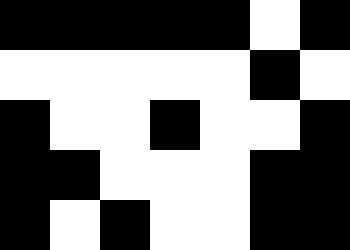[["black", "black", "black", "black", "black", "white", "black"], ["white", "white", "white", "white", "white", "black", "white"], ["black", "white", "white", "black", "white", "white", "black"], ["black", "black", "white", "white", "white", "black", "black"], ["black", "white", "black", "white", "white", "black", "black"]]